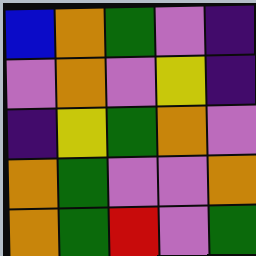[["blue", "orange", "green", "violet", "indigo"], ["violet", "orange", "violet", "yellow", "indigo"], ["indigo", "yellow", "green", "orange", "violet"], ["orange", "green", "violet", "violet", "orange"], ["orange", "green", "red", "violet", "green"]]